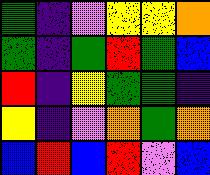[["green", "indigo", "violet", "yellow", "yellow", "orange"], ["green", "indigo", "green", "red", "green", "blue"], ["red", "indigo", "yellow", "green", "green", "indigo"], ["yellow", "indigo", "violet", "orange", "green", "orange"], ["blue", "red", "blue", "red", "violet", "blue"]]